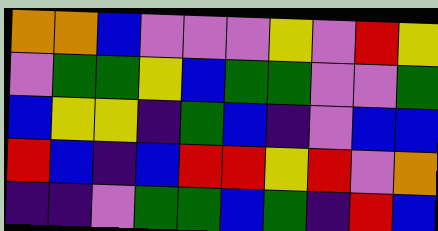[["orange", "orange", "blue", "violet", "violet", "violet", "yellow", "violet", "red", "yellow"], ["violet", "green", "green", "yellow", "blue", "green", "green", "violet", "violet", "green"], ["blue", "yellow", "yellow", "indigo", "green", "blue", "indigo", "violet", "blue", "blue"], ["red", "blue", "indigo", "blue", "red", "red", "yellow", "red", "violet", "orange"], ["indigo", "indigo", "violet", "green", "green", "blue", "green", "indigo", "red", "blue"]]